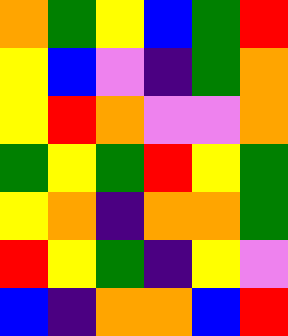[["orange", "green", "yellow", "blue", "green", "red"], ["yellow", "blue", "violet", "indigo", "green", "orange"], ["yellow", "red", "orange", "violet", "violet", "orange"], ["green", "yellow", "green", "red", "yellow", "green"], ["yellow", "orange", "indigo", "orange", "orange", "green"], ["red", "yellow", "green", "indigo", "yellow", "violet"], ["blue", "indigo", "orange", "orange", "blue", "red"]]